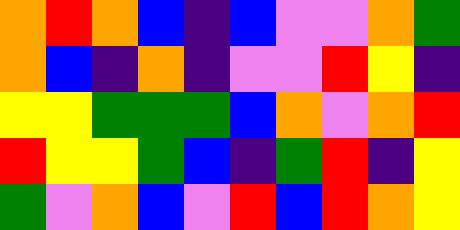[["orange", "red", "orange", "blue", "indigo", "blue", "violet", "violet", "orange", "green"], ["orange", "blue", "indigo", "orange", "indigo", "violet", "violet", "red", "yellow", "indigo"], ["yellow", "yellow", "green", "green", "green", "blue", "orange", "violet", "orange", "red"], ["red", "yellow", "yellow", "green", "blue", "indigo", "green", "red", "indigo", "yellow"], ["green", "violet", "orange", "blue", "violet", "red", "blue", "red", "orange", "yellow"]]